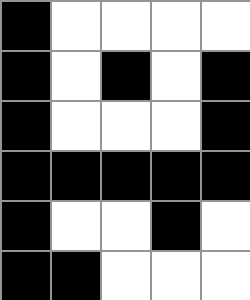[["black", "white", "white", "white", "white"], ["black", "white", "black", "white", "black"], ["black", "white", "white", "white", "black"], ["black", "black", "black", "black", "black"], ["black", "white", "white", "black", "white"], ["black", "black", "white", "white", "white"]]